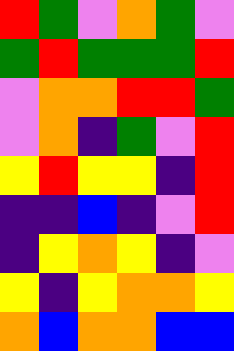[["red", "green", "violet", "orange", "green", "violet"], ["green", "red", "green", "green", "green", "red"], ["violet", "orange", "orange", "red", "red", "green"], ["violet", "orange", "indigo", "green", "violet", "red"], ["yellow", "red", "yellow", "yellow", "indigo", "red"], ["indigo", "indigo", "blue", "indigo", "violet", "red"], ["indigo", "yellow", "orange", "yellow", "indigo", "violet"], ["yellow", "indigo", "yellow", "orange", "orange", "yellow"], ["orange", "blue", "orange", "orange", "blue", "blue"]]